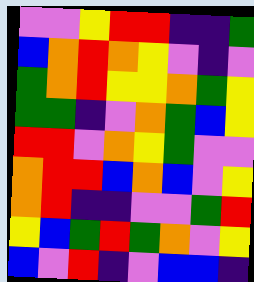[["violet", "violet", "yellow", "red", "red", "indigo", "indigo", "green"], ["blue", "orange", "red", "orange", "yellow", "violet", "indigo", "violet"], ["green", "orange", "red", "yellow", "yellow", "orange", "green", "yellow"], ["green", "green", "indigo", "violet", "orange", "green", "blue", "yellow"], ["red", "red", "violet", "orange", "yellow", "green", "violet", "violet"], ["orange", "red", "red", "blue", "orange", "blue", "violet", "yellow"], ["orange", "red", "indigo", "indigo", "violet", "violet", "green", "red"], ["yellow", "blue", "green", "red", "green", "orange", "violet", "yellow"], ["blue", "violet", "red", "indigo", "violet", "blue", "blue", "indigo"]]